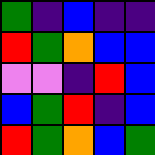[["green", "indigo", "blue", "indigo", "indigo"], ["red", "green", "orange", "blue", "blue"], ["violet", "violet", "indigo", "red", "blue"], ["blue", "green", "red", "indigo", "blue"], ["red", "green", "orange", "blue", "green"]]